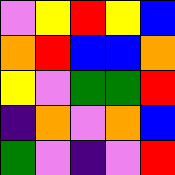[["violet", "yellow", "red", "yellow", "blue"], ["orange", "red", "blue", "blue", "orange"], ["yellow", "violet", "green", "green", "red"], ["indigo", "orange", "violet", "orange", "blue"], ["green", "violet", "indigo", "violet", "red"]]